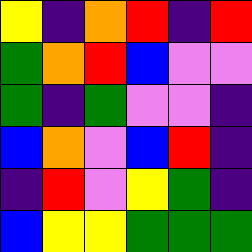[["yellow", "indigo", "orange", "red", "indigo", "red"], ["green", "orange", "red", "blue", "violet", "violet"], ["green", "indigo", "green", "violet", "violet", "indigo"], ["blue", "orange", "violet", "blue", "red", "indigo"], ["indigo", "red", "violet", "yellow", "green", "indigo"], ["blue", "yellow", "yellow", "green", "green", "green"]]